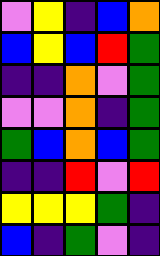[["violet", "yellow", "indigo", "blue", "orange"], ["blue", "yellow", "blue", "red", "green"], ["indigo", "indigo", "orange", "violet", "green"], ["violet", "violet", "orange", "indigo", "green"], ["green", "blue", "orange", "blue", "green"], ["indigo", "indigo", "red", "violet", "red"], ["yellow", "yellow", "yellow", "green", "indigo"], ["blue", "indigo", "green", "violet", "indigo"]]